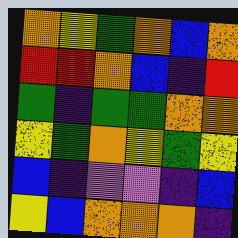[["orange", "yellow", "green", "orange", "blue", "orange"], ["red", "red", "orange", "blue", "indigo", "red"], ["green", "indigo", "green", "green", "orange", "orange"], ["yellow", "green", "orange", "yellow", "green", "yellow"], ["blue", "indigo", "violet", "violet", "indigo", "blue"], ["yellow", "blue", "orange", "orange", "orange", "indigo"]]